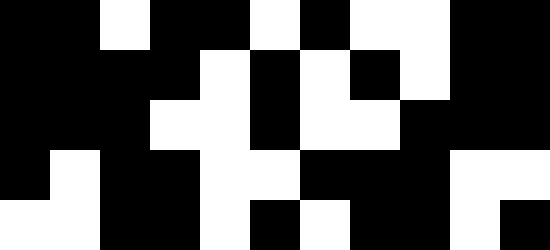[["black", "black", "white", "black", "black", "white", "black", "white", "white", "black", "black"], ["black", "black", "black", "black", "white", "black", "white", "black", "white", "black", "black"], ["black", "black", "black", "white", "white", "black", "white", "white", "black", "black", "black"], ["black", "white", "black", "black", "white", "white", "black", "black", "black", "white", "white"], ["white", "white", "black", "black", "white", "black", "white", "black", "black", "white", "black"]]